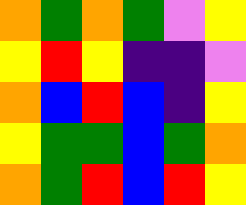[["orange", "green", "orange", "green", "violet", "yellow"], ["yellow", "red", "yellow", "indigo", "indigo", "violet"], ["orange", "blue", "red", "blue", "indigo", "yellow"], ["yellow", "green", "green", "blue", "green", "orange"], ["orange", "green", "red", "blue", "red", "yellow"]]